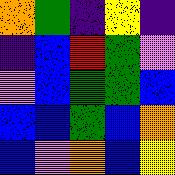[["orange", "green", "indigo", "yellow", "indigo"], ["indigo", "blue", "red", "green", "violet"], ["violet", "blue", "green", "green", "blue"], ["blue", "blue", "green", "blue", "orange"], ["blue", "violet", "orange", "blue", "yellow"]]